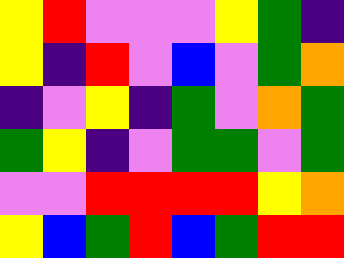[["yellow", "red", "violet", "violet", "violet", "yellow", "green", "indigo"], ["yellow", "indigo", "red", "violet", "blue", "violet", "green", "orange"], ["indigo", "violet", "yellow", "indigo", "green", "violet", "orange", "green"], ["green", "yellow", "indigo", "violet", "green", "green", "violet", "green"], ["violet", "violet", "red", "red", "red", "red", "yellow", "orange"], ["yellow", "blue", "green", "red", "blue", "green", "red", "red"]]